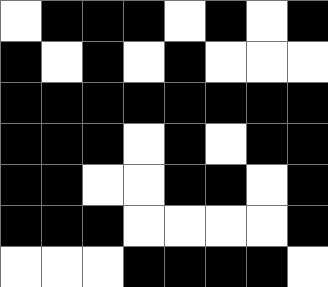[["white", "black", "black", "black", "white", "black", "white", "black"], ["black", "white", "black", "white", "black", "white", "white", "white"], ["black", "black", "black", "black", "black", "black", "black", "black"], ["black", "black", "black", "white", "black", "white", "black", "black"], ["black", "black", "white", "white", "black", "black", "white", "black"], ["black", "black", "black", "white", "white", "white", "white", "black"], ["white", "white", "white", "black", "black", "black", "black", "white"]]